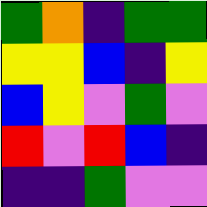[["green", "orange", "indigo", "green", "green"], ["yellow", "yellow", "blue", "indigo", "yellow"], ["blue", "yellow", "violet", "green", "violet"], ["red", "violet", "red", "blue", "indigo"], ["indigo", "indigo", "green", "violet", "violet"]]